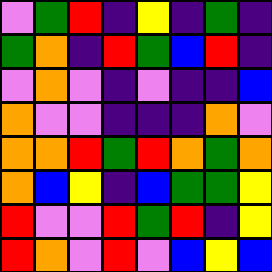[["violet", "green", "red", "indigo", "yellow", "indigo", "green", "indigo"], ["green", "orange", "indigo", "red", "green", "blue", "red", "indigo"], ["violet", "orange", "violet", "indigo", "violet", "indigo", "indigo", "blue"], ["orange", "violet", "violet", "indigo", "indigo", "indigo", "orange", "violet"], ["orange", "orange", "red", "green", "red", "orange", "green", "orange"], ["orange", "blue", "yellow", "indigo", "blue", "green", "green", "yellow"], ["red", "violet", "violet", "red", "green", "red", "indigo", "yellow"], ["red", "orange", "violet", "red", "violet", "blue", "yellow", "blue"]]